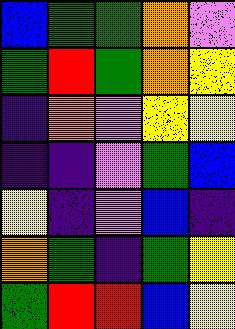[["blue", "green", "green", "orange", "violet"], ["green", "red", "green", "orange", "yellow"], ["indigo", "orange", "violet", "yellow", "yellow"], ["indigo", "indigo", "violet", "green", "blue"], ["yellow", "indigo", "violet", "blue", "indigo"], ["orange", "green", "indigo", "green", "yellow"], ["green", "red", "red", "blue", "yellow"]]